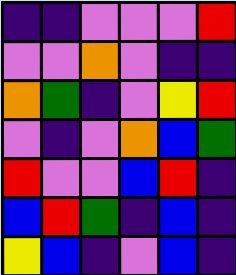[["indigo", "indigo", "violet", "violet", "violet", "red"], ["violet", "violet", "orange", "violet", "indigo", "indigo"], ["orange", "green", "indigo", "violet", "yellow", "red"], ["violet", "indigo", "violet", "orange", "blue", "green"], ["red", "violet", "violet", "blue", "red", "indigo"], ["blue", "red", "green", "indigo", "blue", "indigo"], ["yellow", "blue", "indigo", "violet", "blue", "indigo"]]